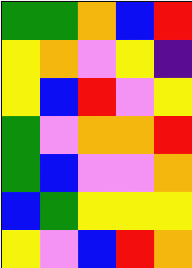[["green", "green", "orange", "blue", "red"], ["yellow", "orange", "violet", "yellow", "indigo"], ["yellow", "blue", "red", "violet", "yellow"], ["green", "violet", "orange", "orange", "red"], ["green", "blue", "violet", "violet", "orange"], ["blue", "green", "yellow", "yellow", "yellow"], ["yellow", "violet", "blue", "red", "orange"]]